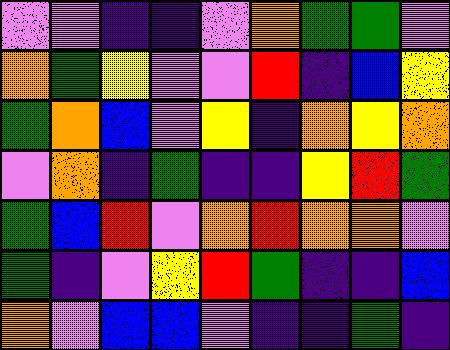[["violet", "violet", "indigo", "indigo", "violet", "orange", "green", "green", "violet"], ["orange", "green", "yellow", "violet", "violet", "red", "indigo", "blue", "yellow"], ["green", "orange", "blue", "violet", "yellow", "indigo", "orange", "yellow", "orange"], ["violet", "orange", "indigo", "green", "indigo", "indigo", "yellow", "red", "green"], ["green", "blue", "red", "violet", "orange", "red", "orange", "orange", "violet"], ["green", "indigo", "violet", "yellow", "red", "green", "indigo", "indigo", "blue"], ["orange", "violet", "blue", "blue", "violet", "indigo", "indigo", "green", "indigo"]]